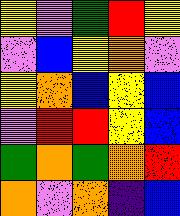[["yellow", "violet", "green", "red", "yellow"], ["violet", "blue", "yellow", "orange", "violet"], ["yellow", "orange", "blue", "yellow", "blue"], ["violet", "red", "red", "yellow", "blue"], ["green", "orange", "green", "orange", "red"], ["orange", "violet", "orange", "indigo", "blue"]]